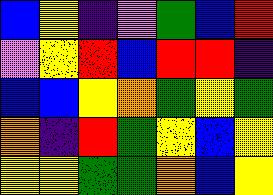[["blue", "yellow", "indigo", "violet", "green", "blue", "red"], ["violet", "yellow", "red", "blue", "red", "red", "indigo"], ["blue", "blue", "yellow", "orange", "green", "yellow", "green"], ["orange", "indigo", "red", "green", "yellow", "blue", "yellow"], ["yellow", "yellow", "green", "green", "orange", "blue", "yellow"]]